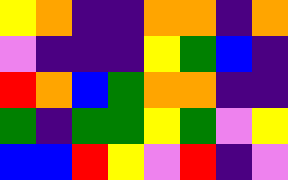[["yellow", "orange", "indigo", "indigo", "orange", "orange", "indigo", "orange"], ["violet", "indigo", "indigo", "indigo", "yellow", "green", "blue", "indigo"], ["red", "orange", "blue", "green", "orange", "orange", "indigo", "indigo"], ["green", "indigo", "green", "green", "yellow", "green", "violet", "yellow"], ["blue", "blue", "red", "yellow", "violet", "red", "indigo", "violet"]]